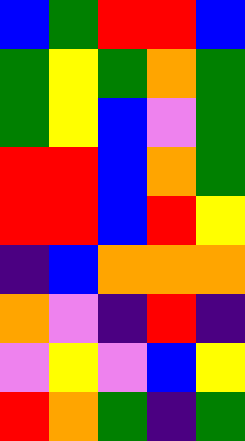[["blue", "green", "red", "red", "blue"], ["green", "yellow", "green", "orange", "green"], ["green", "yellow", "blue", "violet", "green"], ["red", "red", "blue", "orange", "green"], ["red", "red", "blue", "red", "yellow"], ["indigo", "blue", "orange", "orange", "orange"], ["orange", "violet", "indigo", "red", "indigo"], ["violet", "yellow", "violet", "blue", "yellow"], ["red", "orange", "green", "indigo", "green"]]